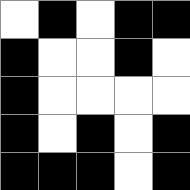[["white", "black", "white", "black", "black"], ["black", "white", "white", "black", "white"], ["black", "white", "white", "white", "white"], ["black", "white", "black", "white", "black"], ["black", "black", "black", "white", "black"]]